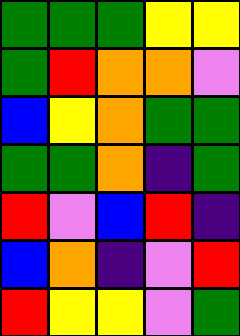[["green", "green", "green", "yellow", "yellow"], ["green", "red", "orange", "orange", "violet"], ["blue", "yellow", "orange", "green", "green"], ["green", "green", "orange", "indigo", "green"], ["red", "violet", "blue", "red", "indigo"], ["blue", "orange", "indigo", "violet", "red"], ["red", "yellow", "yellow", "violet", "green"]]